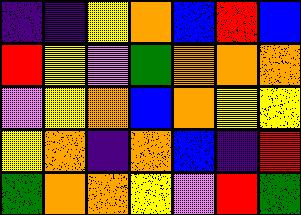[["indigo", "indigo", "yellow", "orange", "blue", "red", "blue"], ["red", "yellow", "violet", "green", "orange", "orange", "orange"], ["violet", "yellow", "orange", "blue", "orange", "yellow", "yellow"], ["yellow", "orange", "indigo", "orange", "blue", "indigo", "red"], ["green", "orange", "orange", "yellow", "violet", "red", "green"]]